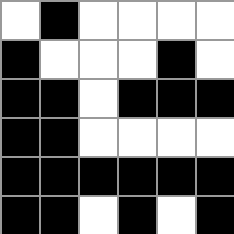[["white", "black", "white", "white", "white", "white"], ["black", "white", "white", "white", "black", "white"], ["black", "black", "white", "black", "black", "black"], ["black", "black", "white", "white", "white", "white"], ["black", "black", "black", "black", "black", "black"], ["black", "black", "white", "black", "white", "black"]]